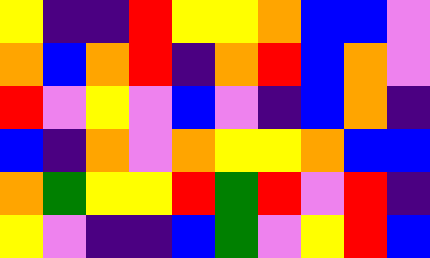[["yellow", "indigo", "indigo", "red", "yellow", "yellow", "orange", "blue", "blue", "violet"], ["orange", "blue", "orange", "red", "indigo", "orange", "red", "blue", "orange", "violet"], ["red", "violet", "yellow", "violet", "blue", "violet", "indigo", "blue", "orange", "indigo"], ["blue", "indigo", "orange", "violet", "orange", "yellow", "yellow", "orange", "blue", "blue"], ["orange", "green", "yellow", "yellow", "red", "green", "red", "violet", "red", "indigo"], ["yellow", "violet", "indigo", "indigo", "blue", "green", "violet", "yellow", "red", "blue"]]